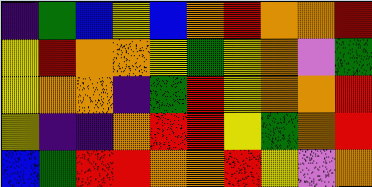[["indigo", "green", "blue", "yellow", "blue", "orange", "red", "orange", "orange", "red"], ["yellow", "red", "orange", "orange", "yellow", "green", "yellow", "orange", "violet", "green"], ["yellow", "orange", "orange", "indigo", "green", "red", "yellow", "orange", "orange", "red"], ["yellow", "indigo", "indigo", "orange", "red", "red", "yellow", "green", "orange", "red"], ["blue", "green", "red", "red", "orange", "orange", "red", "yellow", "violet", "orange"]]